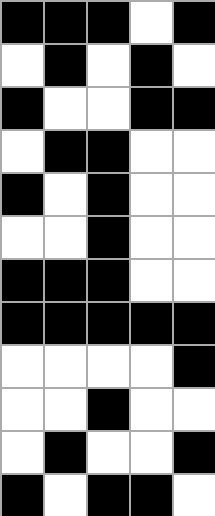[["black", "black", "black", "white", "black"], ["white", "black", "white", "black", "white"], ["black", "white", "white", "black", "black"], ["white", "black", "black", "white", "white"], ["black", "white", "black", "white", "white"], ["white", "white", "black", "white", "white"], ["black", "black", "black", "white", "white"], ["black", "black", "black", "black", "black"], ["white", "white", "white", "white", "black"], ["white", "white", "black", "white", "white"], ["white", "black", "white", "white", "black"], ["black", "white", "black", "black", "white"]]